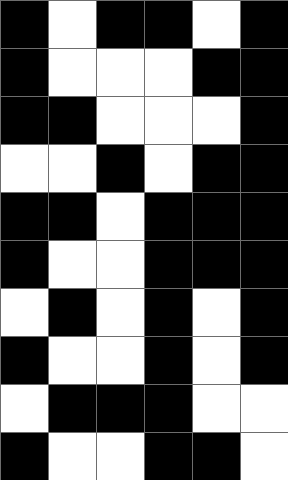[["black", "white", "black", "black", "white", "black"], ["black", "white", "white", "white", "black", "black"], ["black", "black", "white", "white", "white", "black"], ["white", "white", "black", "white", "black", "black"], ["black", "black", "white", "black", "black", "black"], ["black", "white", "white", "black", "black", "black"], ["white", "black", "white", "black", "white", "black"], ["black", "white", "white", "black", "white", "black"], ["white", "black", "black", "black", "white", "white"], ["black", "white", "white", "black", "black", "white"]]